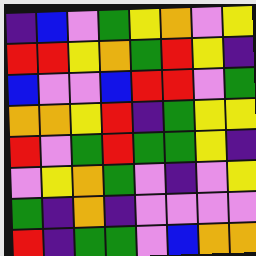[["indigo", "blue", "violet", "green", "yellow", "orange", "violet", "yellow"], ["red", "red", "yellow", "orange", "green", "red", "yellow", "indigo"], ["blue", "violet", "violet", "blue", "red", "red", "violet", "green"], ["orange", "orange", "yellow", "red", "indigo", "green", "yellow", "yellow"], ["red", "violet", "green", "red", "green", "green", "yellow", "indigo"], ["violet", "yellow", "orange", "green", "violet", "indigo", "violet", "yellow"], ["green", "indigo", "orange", "indigo", "violet", "violet", "violet", "violet"], ["red", "indigo", "green", "green", "violet", "blue", "orange", "orange"]]